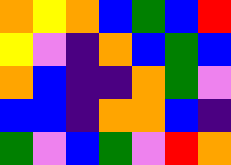[["orange", "yellow", "orange", "blue", "green", "blue", "red"], ["yellow", "violet", "indigo", "orange", "blue", "green", "blue"], ["orange", "blue", "indigo", "indigo", "orange", "green", "violet"], ["blue", "blue", "indigo", "orange", "orange", "blue", "indigo"], ["green", "violet", "blue", "green", "violet", "red", "orange"]]